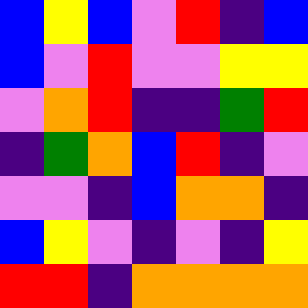[["blue", "yellow", "blue", "violet", "red", "indigo", "blue"], ["blue", "violet", "red", "violet", "violet", "yellow", "yellow"], ["violet", "orange", "red", "indigo", "indigo", "green", "red"], ["indigo", "green", "orange", "blue", "red", "indigo", "violet"], ["violet", "violet", "indigo", "blue", "orange", "orange", "indigo"], ["blue", "yellow", "violet", "indigo", "violet", "indigo", "yellow"], ["red", "red", "indigo", "orange", "orange", "orange", "orange"]]